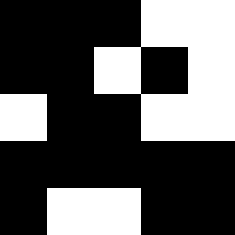[["black", "black", "black", "white", "white"], ["black", "black", "white", "black", "white"], ["white", "black", "black", "white", "white"], ["black", "black", "black", "black", "black"], ["black", "white", "white", "black", "black"]]